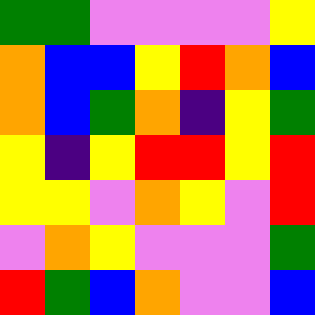[["green", "green", "violet", "violet", "violet", "violet", "yellow"], ["orange", "blue", "blue", "yellow", "red", "orange", "blue"], ["orange", "blue", "green", "orange", "indigo", "yellow", "green"], ["yellow", "indigo", "yellow", "red", "red", "yellow", "red"], ["yellow", "yellow", "violet", "orange", "yellow", "violet", "red"], ["violet", "orange", "yellow", "violet", "violet", "violet", "green"], ["red", "green", "blue", "orange", "violet", "violet", "blue"]]